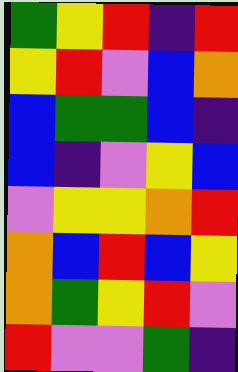[["green", "yellow", "red", "indigo", "red"], ["yellow", "red", "violet", "blue", "orange"], ["blue", "green", "green", "blue", "indigo"], ["blue", "indigo", "violet", "yellow", "blue"], ["violet", "yellow", "yellow", "orange", "red"], ["orange", "blue", "red", "blue", "yellow"], ["orange", "green", "yellow", "red", "violet"], ["red", "violet", "violet", "green", "indigo"]]